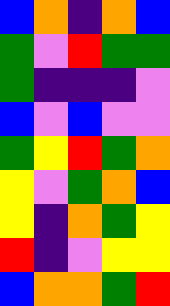[["blue", "orange", "indigo", "orange", "blue"], ["green", "violet", "red", "green", "green"], ["green", "indigo", "indigo", "indigo", "violet"], ["blue", "violet", "blue", "violet", "violet"], ["green", "yellow", "red", "green", "orange"], ["yellow", "violet", "green", "orange", "blue"], ["yellow", "indigo", "orange", "green", "yellow"], ["red", "indigo", "violet", "yellow", "yellow"], ["blue", "orange", "orange", "green", "red"]]